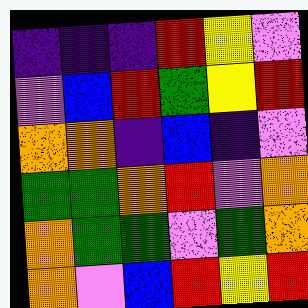[["indigo", "indigo", "indigo", "red", "yellow", "violet"], ["violet", "blue", "red", "green", "yellow", "red"], ["orange", "orange", "indigo", "blue", "indigo", "violet"], ["green", "green", "orange", "red", "violet", "orange"], ["orange", "green", "green", "violet", "green", "orange"], ["orange", "violet", "blue", "red", "yellow", "red"]]